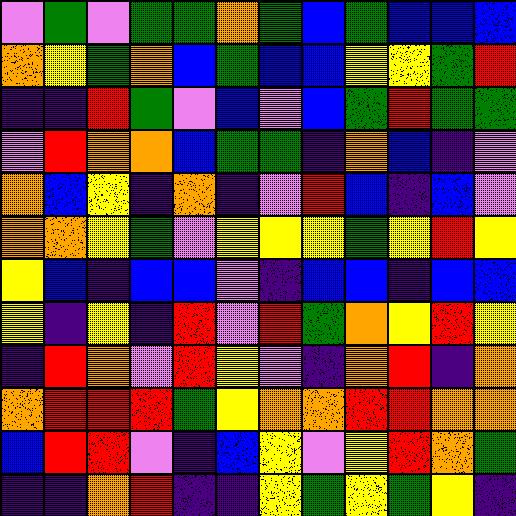[["violet", "green", "violet", "green", "green", "orange", "green", "blue", "green", "blue", "blue", "blue"], ["orange", "yellow", "green", "orange", "blue", "green", "blue", "blue", "yellow", "yellow", "green", "red"], ["indigo", "indigo", "red", "green", "violet", "blue", "violet", "blue", "green", "red", "green", "green"], ["violet", "red", "orange", "orange", "blue", "green", "green", "indigo", "orange", "blue", "indigo", "violet"], ["orange", "blue", "yellow", "indigo", "orange", "indigo", "violet", "red", "blue", "indigo", "blue", "violet"], ["orange", "orange", "yellow", "green", "violet", "yellow", "yellow", "yellow", "green", "yellow", "red", "yellow"], ["yellow", "blue", "indigo", "blue", "blue", "violet", "indigo", "blue", "blue", "indigo", "blue", "blue"], ["yellow", "indigo", "yellow", "indigo", "red", "violet", "red", "green", "orange", "yellow", "red", "yellow"], ["indigo", "red", "orange", "violet", "red", "yellow", "violet", "indigo", "orange", "red", "indigo", "orange"], ["orange", "red", "red", "red", "green", "yellow", "orange", "orange", "red", "red", "orange", "orange"], ["blue", "red", "red", "violet", "indigo", "blue", "yellow", "violet", "yellow", "red", "orange", "green"], ["indigo", "indigo", "orange", "red", "indigo", "indigo", "yellow", "green", "yellow", "green", "yellow", "indigo"]]